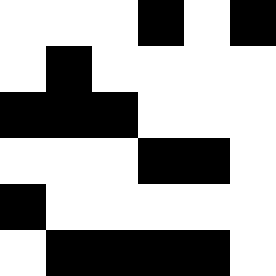[["white", "white", "white", "black", "white", "black"], ["white", "black", "white", "white", "white", "white"], ["black", "black", "black", "white", "white", "white"], ["white", "white", "white", "black", "black", "white"], ["black", "white", "white", "white", "white", "white"], ["white", "black", "black", "black", "black", "white"]]